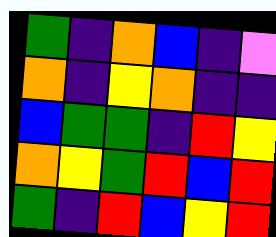[["green", "indigo", "orange", "blue", "indigo", "violet"], ["orange", "indigo", "yellow", "orange", "indigo", "indigo"], ["blue", "green", "green", "indigo", "red", "yellow"], ["orange", "yellow", "green", "red", "blue", "red"], ["green", "indigo", "red", "blue", "yellow", "red"]]